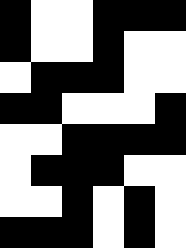[["black", "white", "white", "black", "black", "black"], ["black", "white", "white", "black", "white", "white"], ["white", "black", "black", "black", "white", "white"], ["black", "black", "white", "white", "white", "black"], ["white", "white", "black", "black", "black", "black"], ["white", "black", "black", "black", "white", "white"], ["white", "white", "black", "white", "black", "white"], ["black", "black", "black", "white", "black", "white"]]